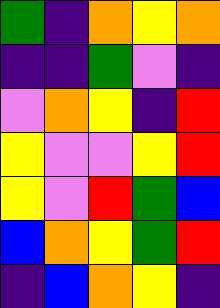[["green", "indigo", "orange", "yellow", "orange"], ["indigo", "indigo", "green", "violet", "indigo"], ["violet", "orange", "yellow", "indigo", "red"], ["yellow", "violet", "violet", "yellow", "red"], ["yellow", "violet", "red", "green", "blue"], ["blue", "orange", "yellow", "green", "red"], ["indigo", "blue", "orange", "yellow", "indigo"]]